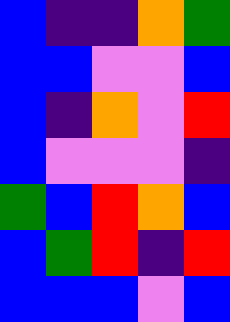[["blue", "indigo", "indigo", "orange", "green"], ["blue", "blue", "violet", "violet", "blue"], ["blue", "indigo", "orange", "violet", "red"], ["blue", "violet", "violet", "violet", "indigo"], ["green", "blue", "red", "orange", "blue"], ["blue", "green", "red", "indigo", "red"], ["blue", "blue", "blue", "violet", "blue"]]